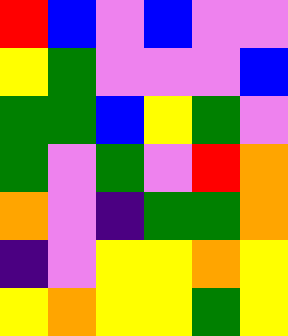[["red", "blue", "violet", "blue", "violet", "violet"], ["yellow", "green", "violet", "violet", "violet", "blue"], ["green", "green", "blue", "yellow", "green", "violet"], ["green", "violet", "green", "violet", "red", "orange"], ["orange", "violet", "indigo", "green", "green", "orange"], ["indigo", "violet", "yellow", "yellow", "orange", "yellow"], ["yellow", "orange", "yellow", "yellow", "green", "yellow"]]